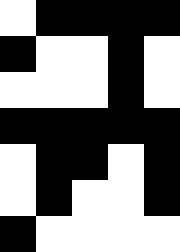[["white", "black", "black", "black", "black"], ["black", "white", "white", "black", "white"], ["white", "white", "white", "black", "white"], ["black", "black", "black", "black", "black"], ["white", "black", "black", "white", "black"], ["white", "black", "white", "white", "black"], ["black", "white", "white", "white", "white"]]